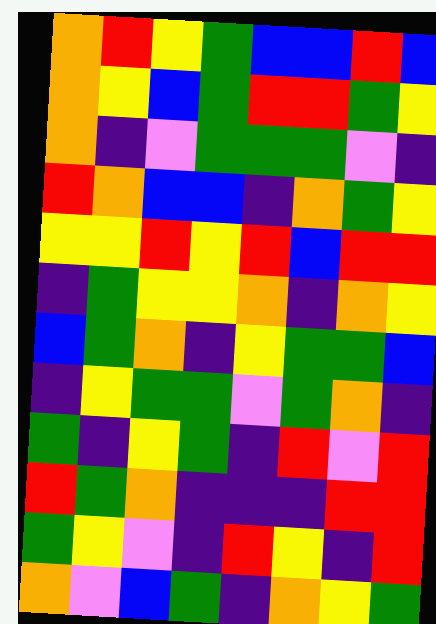[["orange", "red", "yellow", "green", "blue", "blue", "red", "blue"], ["orange", "yellow", "blue", "green", "red", "red", "green", "yellow"], ["orange", "indigo", "violet", "green", "green", "green", "violet", "indigo"], ["red", "orange", "blue", "blue", "indigo", "orange", "green", "yellow"], ["yellow", "yellow", "red", "yellow", "red", "blue", "red", "red"], ["indigo", "green", "yellow", "yellow", "orange", "indigo", "orange", "yellow"], ["blue", "green", "orange", "indigo", "yellow", "green", "green", "blue"], ["indigo", "yellow", "green", "green", "violet", "green", "orange", "indigo"], ["green", "indigo", "yellow", "green", "indigo", "red", "violet", "red"], ["red", "green", "orange", "indigo", "indigo", "indigo", "red", "red"], ["green", "yellow", "violet", "indigo", "red", "yellow", "indigo", "red"], ["orange", "violet", "blue", "green", "indigo", "orange", "yellow", "green"]]